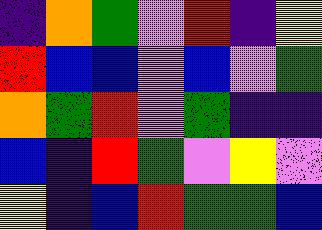[["indigo", "orange", "green", "violet", "red", "indigo", "yellow"], ["red", "blue", "blue", "violet", "blue", "violet", "green"], ["orange", "green", "red", "violet", "green", "indigo", "indigo"], ["blue", "indigo", "red", "green", "violet", "yellow", "violet"], ["yellow", "indigo", "blue", "red", "green", "green", "blue"]]